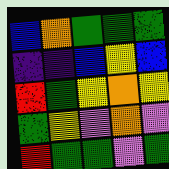[["blue", "orange", "green", "green", "green"], ["indigo", "indigo", "blue", "yellow", "blue"], ["red", "green", "yellow", "orange", "yellow"], ["green", "yellow", "violet", "orange", "violet"], ["red", "green", "green", "violet", "green"]]